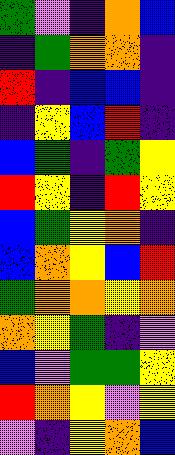[["green", "violet", "indigo", "orange", "blue"], ["indigo", "green", "orange", "orange", "indigo"], ["red", "indigo", "blue", "blue", "indigo"], ["indigo", "yellow", "blue", "red", "indigo"], ["blue", "green", "indigo", "green", "yellow"], ["red", "yellow", "indigo", "red", "yellow"], ["blue", "green", "yellow", "orange", "indigo"], ["blue", "orange", "yellow", "blue", "red"], ["green", "orange", "orange", "yellow", "orange"], ["orange", "yellow", "green", "indigo", "violet"], ["blue", "violet", "green", "green", "yellow"], ["red", "orange", "yellow", "violet", "yellow"], ["violet", "indigo", "yellow", "orange", "blue"]]